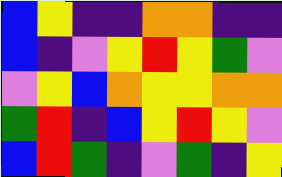[["blue", "yellow", "indigo", "indigo", "orange", "orange", "indigo", "indigo"], ["blue", "indigo", "violet", "yellow", "red", "yellow", "green", "violet"], ["violet", "yellow", "blue", "orange", "yellow", "yellow", "orange", "orange"], ["green", "red", "indigo", "blue", "yellow", "red", "yellow", "violet"], ["blue", "red", "green", "indigo", "violet", "green", "indigo", "yellow"]]